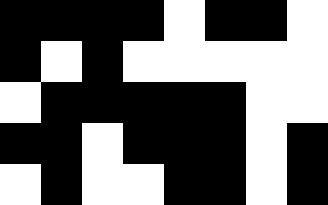[["black", "black", "black", "black", "white", "black", "black", "white"], ["black", "white", "black", "white", "white", "white", "white", "white"], ["white", "black", "black", "black", "black", "black", "white", "white"], ["black", "black", "white", "black", "black", "black", "white", "black"], ["white", "black", "white", "white", "black", "black", "white", "black"]]